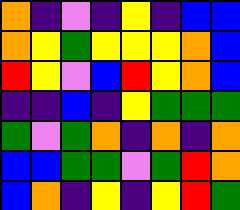[["orange", "indigo", "violet", "indigo", "yellow", "indigo", "blue", "blue"], ["orange", "yellow", "green", "yellow", "yellow", "yellow", "orange", "blue"], ["red", "yellow", "violet", "blue", "red", "yellow", "orange", "blue"], ["indigo", "indigo", "blue", "indigo", "yellow", "green", "green", "green"], ["green", "violet", "green", "orange", "indigo", "orange", "indigo", "orange"], ["blue", "blue", "green", "green", "violet", "green", "red", "orange"], ["blue", "orange", "indigo", "yellow", "indigo", "yellow", "red", "green"]]